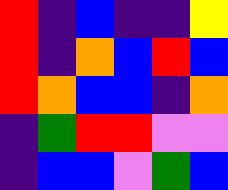[["red", "indigo", "blue", "indigo", "indigo", "yellow"], ["red", "indigo", "orange", "blue", "red", "blue"], ["red", "orange", "blue", "blue", "indigo", "orange"], ["indigo", "green", "red", "red", "violet", "violet"], ["indigo", "blue", "blue", "violet", "green", "blue"]]